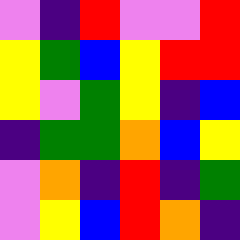[["violet", "indigo", "red", "violet", "violet", "red"], ["yellow", "green", "blue", "yellow", "red", "red"], ["yellow", "violet", "green", "yellow", "indigo", "blue"], ["indigo", "green", "green", "orange", "blue", "yellow"], ["violet", "orange", "indigo", "red", "indigo", "green"], ["violet", "yellow", "blue", "red", "orange", "indigo"]]